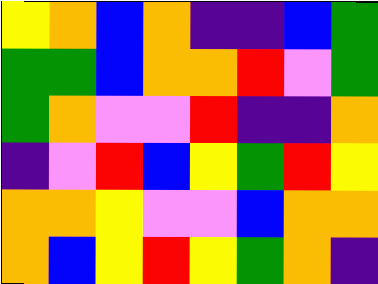[["yellow", "orange", "blue", "orange", "indigo", "indigo", "blue", "green"], ["green", "green", "blue", "orange", "orange", "red", "violet", "green"], ["green", "orange", "violet", "violet", "red", "indigo", "indigo", "orange"], ["indigo", "violet", "red", "blue", "yellow", "green", "red", "yellow"], ["orange", "orange", "yellow", "violet", "violet", "blue", "orange", "orange"], ["orange", "blue", "yellow", "red", "yellow", "green", "orange", "indigo"]]